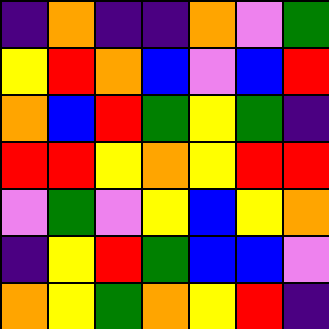[["indigo", "orange", "indigo", "indigo", "orange", "violet", "green"], ["yellow", "red", "orange", "blue", "violet", "blue", "red"], ["orange", "blue", "red", "green", "yellow", "green", "indigo"], ["red", "red", "yellow", "orange", "yellow", "red", "red"], ["violet", "green", "violet", "yellow", "blue", "yellow", "orange"], ["indigo", "yellow", "red", "green", "blue", "blue", "violet"], ["orange", "yellow", "green", "orange", "yellow", "red", "indigo"]]